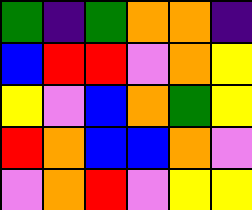[["green", "indigo", "green", "orange", "orange", "indigo"], ["blue", "red", "red", "violet", "orange", "yellow"], ["yellow", "violet", "blue", "orange", "green", "yellow"], ["red", "orange", "blue", "blue", "orange", "violet"], ["violet", "orange", "red", "violet", "yellow", "yellow"]]